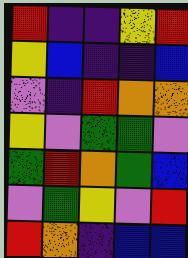[["red", "indigo", "indigo", "yellow", "red"], ["yellow", "blue", "indigo", "indigo", "blue"], ["violet", "indigo", "red", "orange", "orange"], ["yellow", "violet", "green", "green", "violet"], ["green", "red", "orange", "green", "blue"], ["violet", "green", "yellow", "violet", "red"], ["red", "orange", "indigo", "blue", "blue"]]